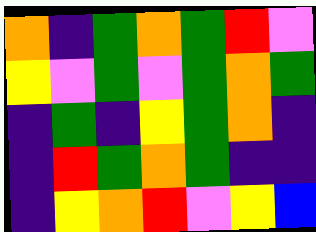[["orange", "indigo", "green", "orange", "green", "red", "violet"], ["yellow", "violet", "green", "violet", "green", "orange", "green"], ["indigo", "green", "indigo", "yellow", "green", "orange", "indigo"], ["indigo", "red", "green", "orange", "green", "indigo", "indigo"], ["indigo", "yellow", "orange", "red", "violet", "yellow", "blue"]]